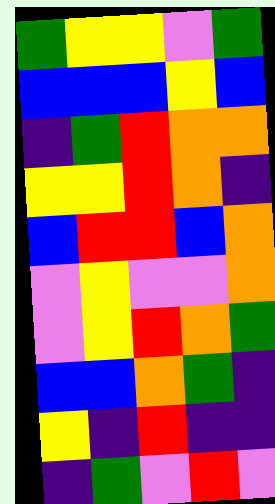[["green", "yellow", "yellow", "violet", "green"], ["blue", "blue", "blue", "yellow", "blue"], ["indigo", "green", "red", "orange", "orange"], ["yellow", "yellow", "red", "orange", "indigo"], ["blue", "red", "red", "blue", "orange"], ["violet", "yellow", "violet", "violet", "orange"], ["violet", "yellow", "red", "orange", "green"], ["blue", "blue", "orange", "green", "indigo"], ["yellow", "indigo", "red", "indigo", "indigo"], ["indigo", "green", "violet", "red", "violet"]]